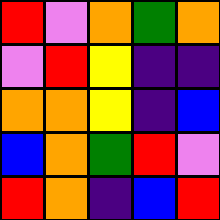[["red", "violet", "orange", "green", "orange"], ["violet", "red", "yellow", "indigo", "indigo"], ["orange", "orange", "yellow", "indigo", "blue"], ["blue", "orange", "green", "red", "violet"], ["red", "orange", "indigo", "blue", "red"]]